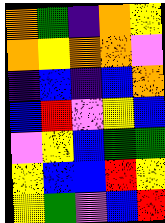[["orange", "green", "indigo", "orange", "yellow"], ["orange", "yellow", "orange", "orange", "violet"], ["indigo", "blue", "indigo", "blue", "orange"], ["blue", "red", "violet", "yellow", "blue"], ["violet", "yellow", "blue", "green", "green"], ["yellow", "blue", "blue", "red", "yellow"], ["yellow", "green", "violet", "blue", "red"]]